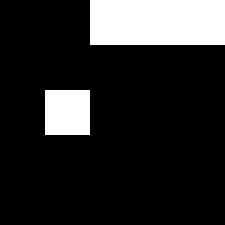[["black", "black", "white", "white", "white"], ["black", "black", "black", "black", "black"], ["black", "white", "black", "black", "black"], ["black", "black", "black", "black", "black"], ["black", "black", "black", "black", "black"]]